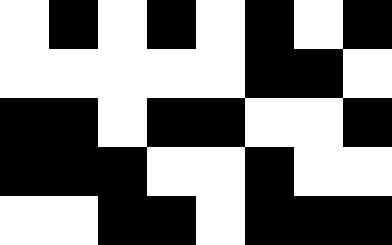[["white", "black", "white", "black", "white", "black", "white", "black"], ["white", "white", "white", "white", "white", "black", "black", "white"], ["black", "black", "white", "black", "black", "white", "white", "black"], ["black", "black", "black", "white", "white", "black", "white", "white"], ["white", "white", "black", "black", "white", "black", "black", "black"]]